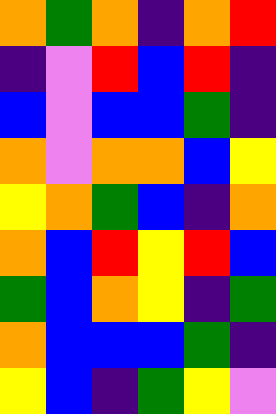[["orange", "green", "orange", "indigo", "orange", "red"], ["indigo", "violet", "red", "blue", "red", "indigo"], ["blue", "violet", "blue", "blue", "green", "indigo"], ["orange", "violet", "orange", "orange", "blue", "yellow"], ["yellow", "orange", "green", "blue", "indigo", "orange"], ["orange", "blue", "red", "yellow", "red", "blue"], ["green", "blue", "orange", "yellow", "indigo", "green"], ["orange", "blue", "blue", "blue", "green", "indigo"], ["yellow", "blue", "indigo", "green", "yellow", "violet"]]